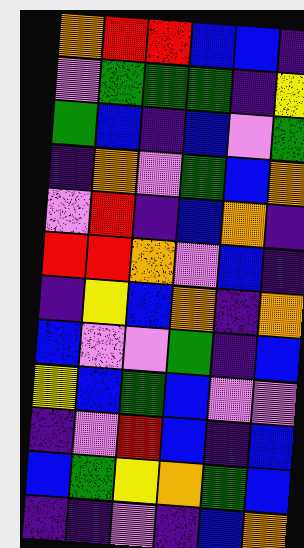[["orange", "red", "red", "blue", "blue", "indigo"], ["violet", "green", "green", "green", "indigo", "yellow"], ["green", "blue", "indigo", "blue", "violet", "green"], ["indigo", "orange", "violet", "green", "blue", "orange"], ["violet", "red", "indigo", "blue", "orange", "indigo"], ["red", "red", "orange", "violet", "blue", "indigo"], ["indigo", "yellow", "blue", "orange", "indigo", "orange"], ["blue", "violet", "violet", "green", "indigo", "blue"], ["yellow", "blue", "green", "blue", "violet", "violet"], ["indigo", "violet", "red", "blue", "indigo", "blue"], ["blue", "green", "yellow", "orange", "green", "blue"], ["indigo", "indigo", "violet", "indigo", "blue", "orange"]]